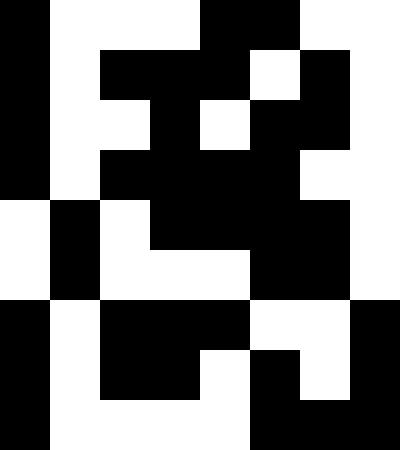[["black", "white", "white", "white", "black", "black", "white", "white"], ["black", "white", "black", "black", "black", "white", "black", "white"], ["black", "white", "white", "black", "white", "black", "black", "white"], ["black", "white", "black", "black", "black", "black", "white", "white"], ["white", "black", "white", "black", "black", "black", "black", "white"], ["white", "black", "white", "white", "white", "black", "black", "white"], ["black", "white", "black", "black", "black", "white", "white", "black"], ["black", "white", "black", "black", "white", "black", "white", "black"], ["black", "white", "white", "white", "white", "black", "black", "black"]]